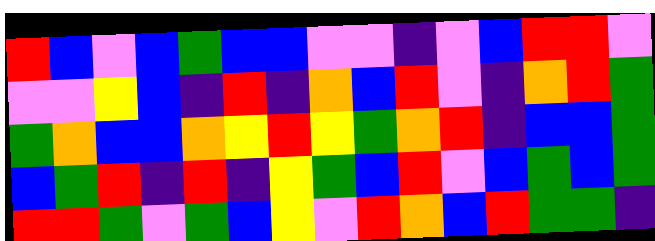[["red", "blue", "violet", "blue", "green", "blue", "blue", "violet", "violet", "indigo", "violet", "blue", "red", "red", "violet"], ["violet", "violet", "yellow", "blue", "indigo", "red", "indigo", "orange", "blue", "red", "violet", "indigo", "orange", "red", "green"], ["green", "orange", "blue", "blue", "orange", "yellow", "red", "yellow", "green", "orange", "red", "indigo", "blue", "blue", "green"], ["blue", "green", "red", "indigo", "red", "indigo", "yellow", "green", "blue", "red", "violet", "blue", "green", "blue", "green"], ["red", "red", "green", "violet", "green", "blue", "yellow", "violet", "red", "orange", "blue", "red", "green", "green", "indigo"]]